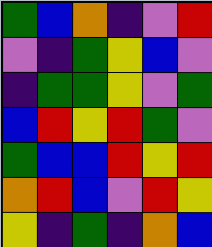[["green", "blue", "orange", "indigo", "violet", "red"], ["violet", "indigo", "green", "yellow", "blue", "violet"], ["indigo", "green", "green", "yellow", "violet", "green"], ["blue", "red", "yellow", "red", "green", "violet"], ["green", "blue", "blue", "red", "yellow", "red"], ["orange", "red", "blue", "violet", "red", "yellow"], ["yellow", "indigo", "green", "indigo", "orange", "blue"]]